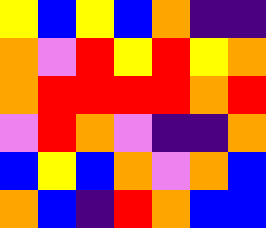[["yellow", "blue", "yellow", "blue", "orange", "indigo", "indigo"], ["orange", "violet", "red", "yellow", "red", "yellow", "orange"], ["orange", "red", "red", "red", "red", "orange", "red"], ["violet", "red", "orange", "violet", "indigo", "indigo", "orange"], ["blue", "yellow", "blue", "orange", "violet", "orange", "blue"], ["orange", "blue", "indigo", "red", "orange", "blue", "blue"]]